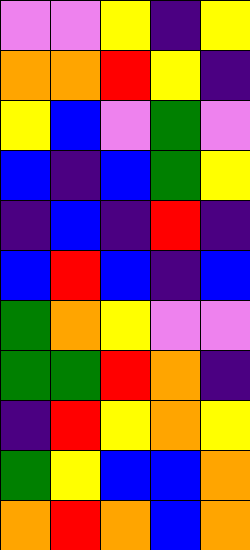[["violet", "violet", "yellow", "indigo", "yellow"], ["orange", "orange", "red", "yellow", "indigo"], ["yellow", "blue", "violet", "green", "violet"], ["blue", "indigo", "blue", "green", "yellow"], ["indigo", "blue", "indigo", "red", "indigo"], ["blue", "red", "blue", "indigo", "blue"], ["green", "orange", "yellow", "violet", "violet"], ["green", "green", "red", "orange", "indigo"], ["indigo", "red", "yellow", "orange", "yellow"], ["green", "yellow", "blue", "blue", "orange"], ["orange", "red", "orange", "blue", "orange"]]